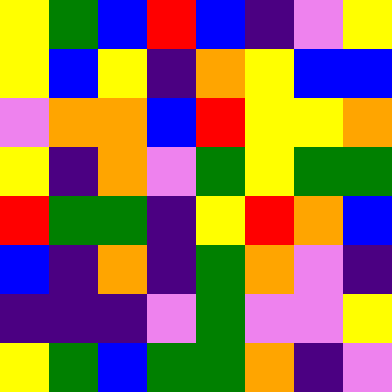[["yellow", "green", "blue", "red", "blue", "indigo", "violet", "yellow"], ["yellow", "blue", "yellow", "indigo", "orange", "yellow", "blue", "blue"], ["violet", "orange", "orange", "blue", "red", "yellow", "yellow", "orange"], ["yellow", "indigo", "orange", "violet", "green", "yellow", "green", "green"], ["red", "green", "green", "indigo", "yellow", "red", "orange", "blue"], ["blue", "indigo", "orange", "indigo", "green", "orange", "violet", "indigo"], ["indigo", "indigo", "indigo", "violet", "green", "violet", "violet", "yellow"], ["yellow", "green", "blue", "green", "green", "orange", "indigo", "violet"]]